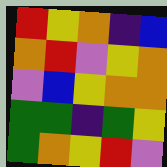[["red", "yellow", "orange", "indigo", "blue"], ["orange", "red", "violet", "yellow", "orange"], ["violet", "blue", "yellow", "orange", "orange"], ["green", "green", "indigo", "green", "yellow"], ["green", "orange", "yellow", "red", "violet"]]